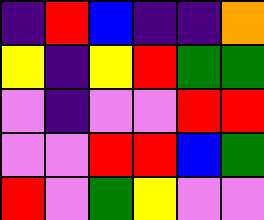[["indigo", "red", "blue", "indigo", "indigo", "orange"], ["yellow", "indigo", "yellow", "red", "green", "green"], ["violet", "indigo", "violet", "violet", "red", "red"], ["violet", "violet", "red", "red", "blue", "green"], ["red", "violet", "green", "yellow", "violet", "violet"]]